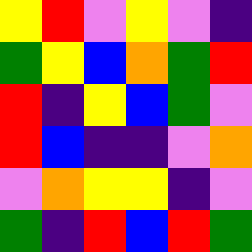[["yellow", "red", "violet", "yellow", "violet", "indigo"], ["green", "yellow", "blue", "orange", "green", "red"], ["red", "indigo", "yellow", "blue", "green", "violet"], ["red", "blue", "indigo", "indigo", "violet", "orange"], ["violet", "orange", "yellow", "yellow", "indigo", "violet"], ["green", "indigo", "red", "blue", "red", "green"]]